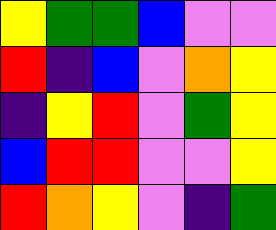[["yellow", "green", "green", "blue", "violet", "violet"], ["red", "indigo", "blue", "violet", "orange", "yellow"], ["indigo", "yellow", "red", "violet", "green", "yellow"], ["blue", "red", "red", "violet", "violet", "yellow"], ["red", "orange", "yellow", "violet", "indigo", "green"]]